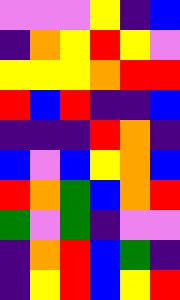[["violet", "violet", "violet", "yellow", "indigo", "blue"], ["indigo", "orange", "yellow", "red", "yellow", "violet"], ["yellow", "yellow", "yellow", "orange", "red", "red"], ["red", "blue", "red", "indigo", "indigo", "blue"], ["indigo", "indigo", "indigo", "red", "orange", "indigo"], ["blue", "violet", "blue", "yellow", "orange", "blue"], ["red", "orange", "green", "blue", "orange", "red"], ["green", "violet", "green", "indigo", "violet", "violet"], ["indigo", "orange", "red", "blue", "green", "indigo"], ["indigo", "yellow", "red", "blue", "yellow", "red"]]